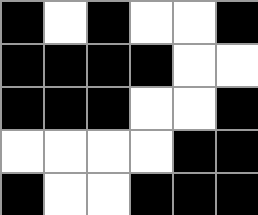[["black", "white", "black", "white", "white", "black"], ["black", "black", "black", "black", "white", "white"], ["black", "black", "black", "white", "white", "black"], ["white", "white", "white", "white", "black", "black"], ["black", "white", "white", "black", "black", "black"]]